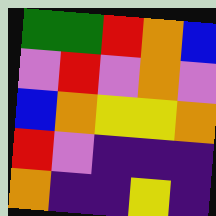[["green", "green", "red", "orange", "blue"], ["violet", "red", "violet", "orange", "violet"], ["blue", "orange", "yellow", "yellow", "orange"], ["red", "violet", "indigo", "indigo", "indigo"], ["orange", "indigo", "indigo", "yellow", "indigo"]]